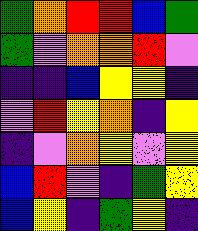[["green", "orange", "red", "red", "blue", "green"], ["green", "violet", "orange", "orange", "red", "violet"], ["indigo", "indigo", "blue", "yellow", "yellow", "indigo"], ["violet", "red", "yellow", "orange", "indigo", "yellow"], ["indigo", "violet", "orange", "yellow", "violet", "yellow"], ["blue", "red", "violet", "indigo", "green", "yellow"], ["blue", "yellow", "indigo", "green", "yellow", "indigo"]]